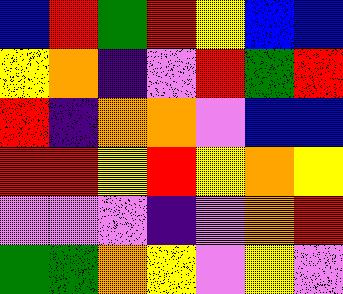[["blue", "red", "green", "red", "yellow", "blue", "blue"], ["yellow", "orange", "indigo", "violet", "red", "green", "red"], ["red", "indigo", "orange", "orange", "violet", "blue", "blue"], ["red", "red", "yellow", "red", "yellow", "orange", "yellow"], ["violet", "violet", "violet", "indigo", "violet", "orange", "red"], ["green", "green", "orange", "yellow", "violet", "yellow", "violet"]]